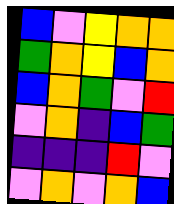[["blue", "violet", "yellow", "orange", "orange"], ["green", "orange", "yellow", "blue", "orange"], ["blue", "orange", "green", "violet", "red"], ["violet", "orange", "indigo", "blue", "green"], ["indigo", "indigo", "indigo", "red", "violet"], ["violet", "orange", "violet", "orange", "blue"]]